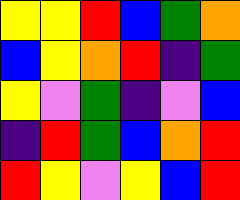[["yellow", "yellow", "red", "blue", "green", "orange"], ["blue", "yellow", "orange", "red", "indigo", "green"], ["yellow", "violet", "green", "indigo", "violet", "blue"], ["indigo", "red", "green", "blue", "orange", "red"], ["red", "yellow", "violet", "yellow", "blue", "red"]]